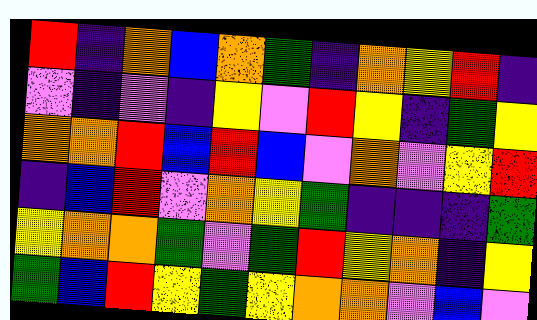[["red", "indigo", "orange", "blue", "orange", "green", "indigo", "orange", "yellow", "red", "indigo"], ["violet", "indigo", "violet", "indigo", "yellow", "violet", "red", "yellow", "indigo", "green", "yellow"], ["orange", "orange", "red", "blue", "red", "blue", "violet", "orange", "violet", "yellow", "red"], ["indigo", "blue", "red", "violet", "orange", "yellow", "green", "indigo", "indigo", "indigo", "green"], ["yellow", "orange", "orange", "green", "violet", "green", "red", "yellow", "orange", "indigo", "yellow"], ["green", "blue", "red", "yellow", "green", "yellow", "orange", "orange", "violet", "blue", "violet"]]